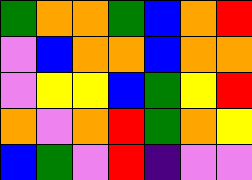[["green", "orange", "orange", "green", "blue", "orange", "red"], ["violet", "blue", "orange", "orange", "blue", "orange", "orange"], ["violet", "yellow", "yellow", "blue", "green", "yellow", "red"], ["orange", "violet", "orange", "red", "green", "orange", "yellow"], ["blue", "green", "violet", "red", "indigo", "violet", "violet"]]